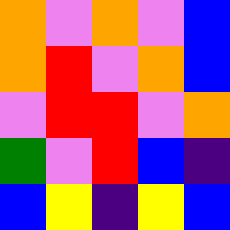[["orange", "violet", "orange", "violet", "blue"], ["orange", "red", "violet", "orange", "blue"], ["violet", "red", "red", "violet", "orange"], ["green", "violet", "red", "blue", "indigo"], ["blue", "yellow", "indigo", "yellow", "blue"]]